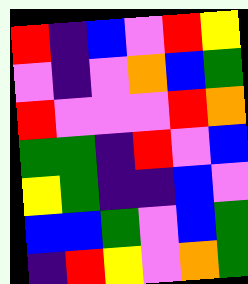[["red", "indigo", "blue", "violet", "red", "yellow"], ["violet", "indigo", "violet", "orange", "blue", "green"], ["red", "violet", "violet", "violet", "red", "orange"], ["green", "green", "indigo", "red", "violet", "blue"], ["yellow", "green", "indigo", "indigo", "blue", "violet"], ["blue", "blue", "green", "violet", "blue", "green"], ["indigo", "red", "yellow", "violet", "orange", "green"]]